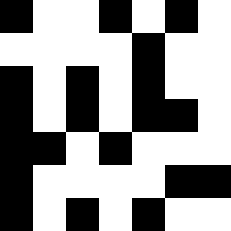[["black", "white", "white", "black", "white", "black", "white"], ["white", "white", "white", "white", "black", "white", "white"], ["black", "white", "black", "white", "black", "white", "white"], ["black", "white", "black", "white", "black", "black", "white"], ["black", "black", "white", "black", "white", "white", "white"], ["black", "white", "white", "white", "white", "black", "black"], ["black", "white", "black", "white", "black", "white", "white"]]